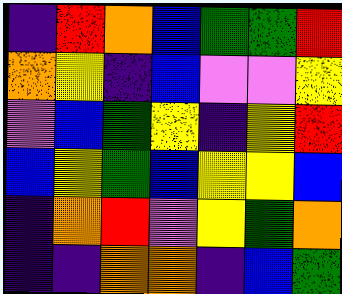[["indigo", "red", "orange", "blue", "green", "green", "red"], ["orange", "yellow", "indigo", "blue", "violet", "violet", "yellow"], ["violet", "blue", "green", "yellow", "indigo", "yellow", "red"], ["blue", "yellow", "green", "blue", "yellow", "yellow", "blue"], ["indigo", "orange", "red", "violet", "yellow", "green", "orange"], ["indigo", "indigo", "orange", "orange", "indigo", "blue", "green"]]